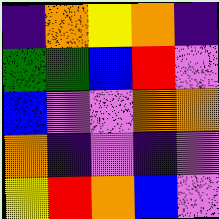[["indigo", "orange", "yellow", "orange", "indigo"], ["green", "green", "blue", "red", "violet"], ["blue", "violet", "violet", "orange", "orange"], ["orange", "indigo", "violet", "indigo", "violet"], ["yellow", "red", "orange", "blue", "violet"]]